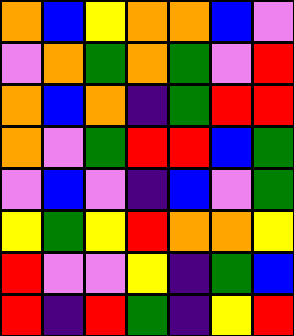[["orange", "blue", "yellow", "orange", "orange", "blue", "violet"], ["violet", "orange", "green", "orange", "green", "violet", "red"], ["orange", "blue", "orange", "indigo", "green", "red", "red"], ["orange", "violet", "green", "red", "red", "blue", "green"], ["violet", "blue", "violet", "indigo", "blue", "violet", "green"], ["yellow", "green", "yellow", "red", "orange", "orange", "yellow"], ["red", "violet", "violet", "yellow", "indigo", "green", "blue"], ["red", "indigo", "red", "green", "indigo", "yellow", "red"]]